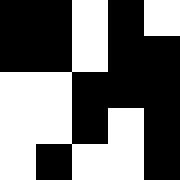[["black", "black", "white", "black", "white"], ["black", "black", "white", "black", "black"], ["white", "white", "black", "black", "black"], ["white", "white", "black", "white", "black"], ["white", "black", "white", "white", "black"]]